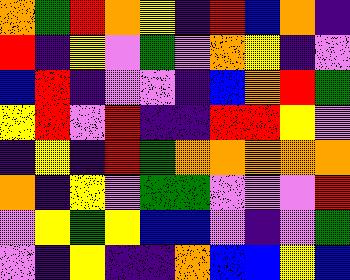[["orange", "green", "red", "orange", "yellow", "indigo", "red", "blue", "orange", "indigo"], ["red", "indigo", "yellow", "violet", "green", "violet", "orange", "yellow", "indigo", "violet"], ["blue", "red", "indigo", "violet", "violet", "indigo", "blue", "orange", "red", "green"], ["yellow", "red", "violet", "red", "indigo", "indigo", "red", "red", "yellow", "violet"], ["indigo", "yellow", "indigo", "red", "green", "orange", "orange", "orange", "orange", "orange"], ["orange", "indigo", "yellow", "violet", "green", "green", "violet", "violet", "violet", "red"], ["violet", "yellow", "green", "yellow", "blue", "blue", "violet", "indigo", "violet", "green"], ["violet", "indigo", "yellow", "indigo", "indigo", "orange", "blue", "blue", "yellow", "blue"]]